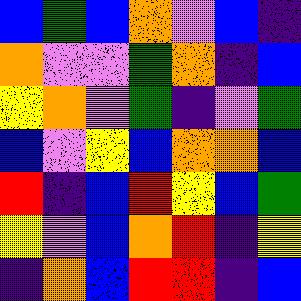[["blue", "green", "blue", "orange", "violet", "blue", "indigo"], ["orange", "violet", "violet", "green", "orange", "indigo", "blue"], ["yellow", "orange", "violet", "green", "indigo", "violet", "green"], ["blue", "violet", "yellow", "blue", "orange", "orange", "blue"], ["red", "indigo", "blue", "red", "yellow", "blue", "green"], ["yellow", "violet", "blue", "orange", "red", "indigo", "yellow"], ["indigo", "orange", "blue", "red", "red", "indigo", "blue"]]